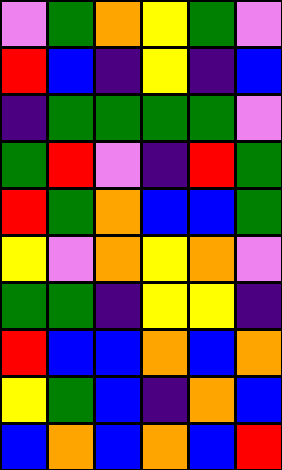[["violet", "green", "orange", "yellow", "green", "violet"], ["red", "blue", "indigo", "yellow", "indigo", "blue"], ["indigo", "green", "green", "green", "green", "violet"], ["green", "red", "violet", "indigo", "red", "green"], ["red", "green", "orange", "blue", "blue", "green"], ["yellow", "violet", "orange", "yellow", "orange", "violet"], ["green", "green", "indigo", "yellow", "yellow", "indigo"], ["red", "blue", "blue", "orange", "blue", "orange"], ["yellow", "green", "blue", "indigo", "orange", "blue"], ["blue", "orange", "blue", "orange", "blue", "red"]]